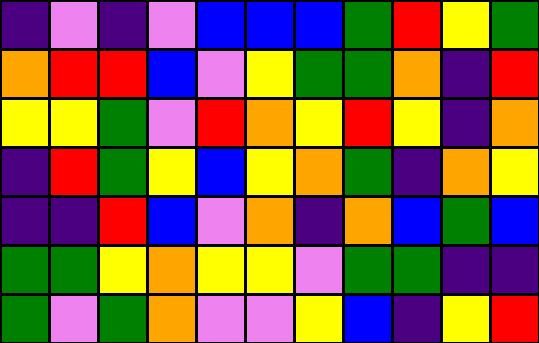[["indigo", "violet", "indigo", "violet", "blue", "blue", "blue", "green", "red", "yellow", "green"], ["orange", "red", "red", "blue", "violet", "yellow", "green", "green", "orange", "indigo", "red"], ["yellow", "yellow", "green", "violet", "red", "orange", "yellow", "red", "yellow", "indigo", "orange"], ["indigo", "red", "green", "yellow", "blue", "yellow", "orange", "green", "indigo", "orange", "yellow"], ["indigo", "indigo", "red", "blue", "violet", "orange", "indigo", "orange", "blue", "green", "blue"], ["green", "green", "yellow", "orange", "yellow", "yellow", "violet", "green", "green", "indigo", "indigo"], ["green", "violet", "green", "orange", "violet", "violet", "yellow", "blue", "indigo", "yellow", "red"]]